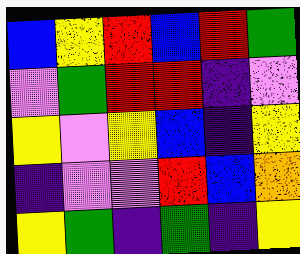[["blue", "yellow", "red", "blue", "red", "green"], ["violet", "green", "red", "red", "indigo", "violet"], ["yellow", "violet", "yellow", "blue", "indigo", "yellow"], ["indigo", "violet", "violet", "red", "blue", "orange"], ["yellow", "green", "indigo", "green", "indigo", "yellow"]]